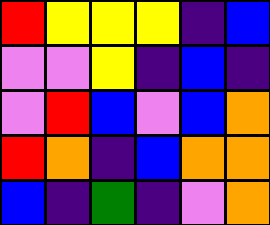[["red", "yellow", "yellow", "yellow", "indigo", "blue"], ["violet", "violet", "yellow", "indigo", "blue", "indigo"], ["violet", "red", "blue", "violet", "blue", "orange"], ["red", "orange", "indigo", "blue", "orange", "orange"], ["blue", "indigo", "green", "indigo", "violet", "orange"]]